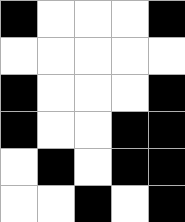[["black", "white", "white", "white", "black"], ["white", "white", "white", "white", "white"], ["black", "white", "white", "white", "black"], ["black", "white", "white", "black", "black"], ["white", "black", "white", "black", "black"], ["white", "white", "black", "white", "black"]]